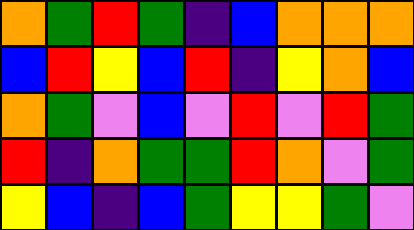[["orange", "green", "red", "green", "indigo", "blue", "orange", "orange", "orange"], ["blue", "red", "yellow", "blue", "red", "indigo", "yellow", "orange", "blue"], ["orange", "green", "violet", "blue", "violet", "red", "violet", "red", "green"], ["red", "indigo", "orange", "green", "green", "red", "orange", "violet", "green"], ["yellow", "blue", "indigo", "blue", "green", "yellow", "yellow", "green", "violet"]]